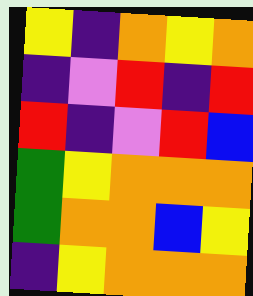[["yellow", "indigo", "orange", "yellow", "orange"], ["indigo", "violet", "red", "indigo", "red"], ["red", "indigo", "violet", "red", "blue"], ["green", "yellow", "orange", "orange", "orange"], ["green", "orange", "orange", "blue", "yellow"], ["indigo", "yellow", "orange", "orange", "orange"]]